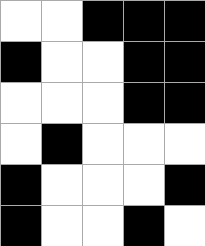[["white", "white", "black", "black", "black"], ["black", "white", "white", "black", "black"], ["white", "white", "white", "black", "black"], ["white", "black", "white", "white", "white"], ["black", "white", "white", "white", "black"], ["black", "white", "white", "black", "white"]]